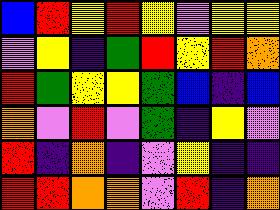[["blue", "red", "yellow", "red", "yellow", "violet", "yellow", "yellow"], ["violet", "yellow", "indigo", "green", "red", "yellow", "red", "orange"], ["red", "green", "yellow", "yellow", "green", "blue", "indigo", "blue"], ["orange", "violet", "red", "violet", "green", "indigo", "yellow", "violet"], ["red", "indigo", "orange", "indigo", "violet", "yellow", "indigo", "indigo"], ["red", "red", "orange", "orange", "violet", "red", "indigo", "orange"]]